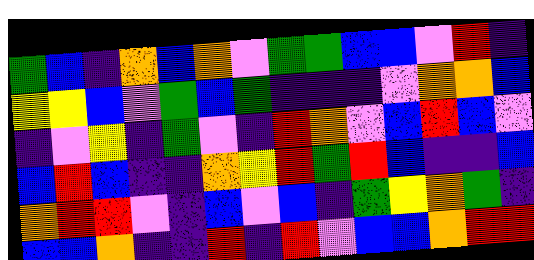[["green", "blue", "indigo", "orange", "blue", "orange", "violet", "green", "green", "blue", "blue", "violet", "red", "indigo"], ["yellow", "yellow", "blue", "violet", "green", "blue", "green", "indigo", "indigo", "indigo", "violet", "orange", "orange", "blue"], ["indigo", "violet", "yellow", "indigo", "green", "violet", "indigo", "red", "orange", "violet", "blue", "red", "blue", "violet"], ["blue", "red", "blue", "indigo", "indigo", "orange", "yellow", "red", "green", "red", "blue", "indigo", "indigo", "blue"], ["orange", "red", "red", "violet", "indigo", "blue", "violet", "blue", "indigo", "green", "yellow", "orange", "green", "indigo"], ["blue", "blue", "orange", "indigo", "indigo", "red", "indigo", "red", "violet", "blue", "blue", "orange", "red", "red"]]